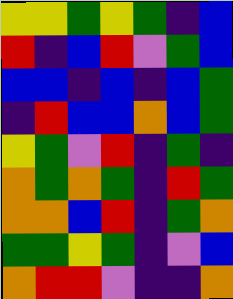[["yellow", "yellow", "green", "yellow", "green", "indigo", "blue"], ["red", "indigo", "blue", "red", "violet", "green", "blue"], ["blue", "blue", "indigo", "blue", "indigo", "blue", "green"], ["indigo", "red", "blue", "blue", "orange", "blue", "green"], ["yellow", "green", "violet", "red", "indigo", "green", "indigo"], ["orange", "green", "orange", "green", "indigo", "red", "green"], ["orange", "orange", "blue", "red", "indigo", "green", "orange"], ["green", "green", "yellow", "green", "indigo", "violet", "blue"], ["orange", "red", "red", "violet", "indigo", "indigo", "orange"]]